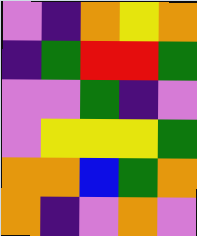[["violet", "indigo", "orange", "yellow", "orange"], ["indigo", "green", "red", "red", "green"], ["violet", "violet", "green", "indigo", "violet"], ["violet", "yellow", "yellow", "yellow", "green"], ["orange", "orange", "blue", "green", "orange"], ["orange", "indigo", "violet", "orange", "violet"]]